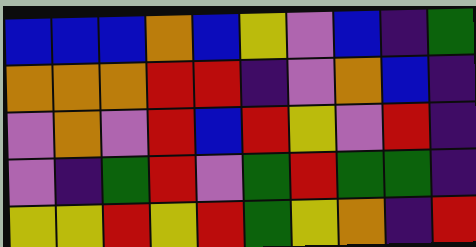[["blue", "blue", "blue", "orange", "blue", "yellow", "violet", "blue", "indigo", "green"], ["orange", "orange", "orange", "red", "red", "indigo", "violet", "orange", "blue", "indigo"], ["violet", "orange", "violet", "red", "blue", "red", "yellow", "violet", "red", "indigo"], ["violet", "indigo", "green", "red", "violet", "green", "red", "green", "green", "indigo"], ["yellow", "yellow", "red", "yellow", "red", "green", "yellow", "orange", "indigo", "red"]]